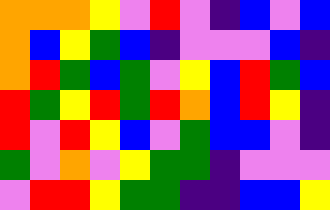[["orange", "orange", "orange", "yellow", "violet", "red", "violet", "indigo", "blue", "violet", "blue"], ["orange", "blue", "yellow", "green", "blue", "indigo", "violet", "violet", "violet", "blue", "indigo"], ["orange", "red", "green", "blue", "green", "violet", "yellow", "blue", "red", "green", "blue"], ["red", "green", "yellow", "red", "green", "red", "orange", "blue", "red", "yellow", "indigo"], ["red", "violet", "red", "yellow", "blue", "violet", "green", "blue", "blue", "violet", "indigo"], ["green", "violet", "orange", "violet", "yellow", "green", "green", "indigo", "violet", "violet", "violet"], ["violet", "red", "red", "yellow", "green", "green", "indigo", "indigo", "blue", "blue", "yellow"]]